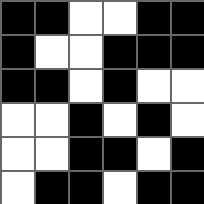[["black", "black", "white", "white", "black", "black"], ["black", "white", "white", "black", "black", "black"], ["black", "black", "white", "black", "white", "white"], ["white", "white", "black", "white", "black", "white"], ["white", "white", "black", "black", "white", "black"], ["white", "black", "black", "white", "black", "black"]]